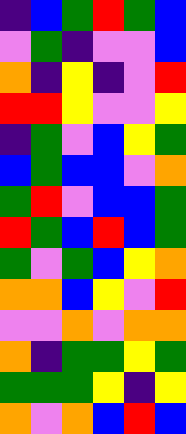[["indigo", "blue", "green", "red", "green", "blue"], ["violet", "green", "indigo", "violet", "violet", "blue"], ["orange", "indigo", "yellow", "indigo", "violet", "red"], ["red", "red", "yellow", "violet", "violet", "yellow"], ["indigo", "green", "violet", "blue", "yellow", "green"], ["blue", "green", "blue", "blue", "violet", "orange"], ["green", "red", "violet", "blue", "blue", "green"], ["red", "green", "blue", "red", "blue", "green"], ["green", "violet", "green", "blue", "yellow", "orange"], ["orange", "orange", "blue", "yellow", "violet", "red"], ["violet", "violet", "orange", "violet", "orange", "orange"], ["orange", "indigo", "green", "green", "yellow", "green"], ["green", "green", "green", "yellow", "indigo", "yellow"], ["orange", "violet", "orange", "blue", "red", "blue"]]